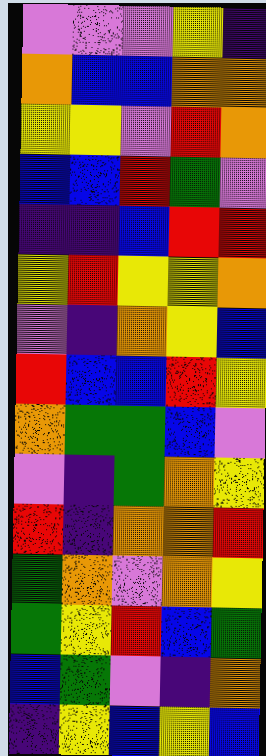[["violet", "violet", "violet", "yellow", "indigo"], ["orange", "blue", "blue", "orange", "orange"], ["yellow", "yellow", "violet", "red", "orange"], ["blue", "blue", "red", "green", "violet"], ["indigo", "indigo", "blue", "red", "red"], ["yellow", "red", "yellow", "yellow", "orange"], ["violet", "indigo", "orange", "yellow", "blue"], ["red", "blue", "blue", "red", "yellow"], ["orange", "green", "green", "blue", "violet"], ["violet", "indigo", "green", "orange", "yellow"], ["red", "indigo", "orange", "orange", "red"], ["green", "orange", "violet", "orange", "yellow"], ["green", "yellow", "red", "blue", "green"], ["blue", "green", "violet", "indigo", "orange"], ["indigo", "yellow", "blue", "yellow", "blue"]]